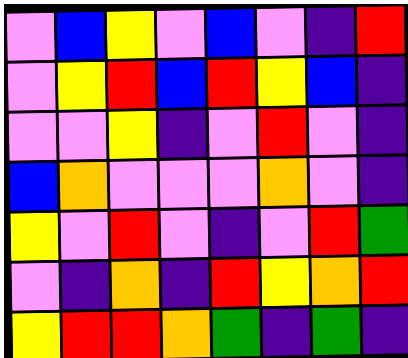[["violet", "blue", "yellow", "violet", "blue", "violet", "indigo", "red"], ["violet", "yellow", "red", "blue", "red", "yellow", "blue", "indigo"], ["violet", "violet", "yellow", "indigo", "violet", "red", "violet", "indigo"], ["blue", "orange", "violet", "violet", "violet", "orange", "violet", "indigo"], ["yellow", "violet", "red", "violet", "indigo", "violet", "red", "green"], ["violet", "indigo", "orange", "indigo", "red", "yellow", "orange", "red"], ["yellow", "red", "red", "orange", "green", "indigo", "green", "indigo"]]